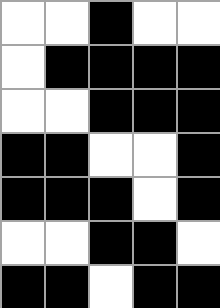[["white", "white", "black", "white", "white"], ["white", "black", "black", "black", "black"], ["white", "white", "black", "black", "black"], ["black", "black", "white", "white", "black"], ["black", "black", "black", "white", "black"], ["white", "white", "black", "black", "white"], ["black", "black", "white", "black", "black"]]